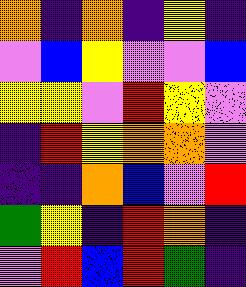[["orange", "indigo", "orange", "indigo", "yellow", "indigo"], ["violet", "blue", "yellow", "violet", "violet", "blue"], ["yellow", "yellow", "violet", "red", "yellow", "violet"], ["indigo", "red", "yellow", "orange", "orange", "violet"], ["indigo", "indigo", "orange", "blue", "violet", "red"], ["green", "yellow", "indigo", "red", "orange", "indigo"], ["violet", "red", "blue", "red", "green", "indigo"]]